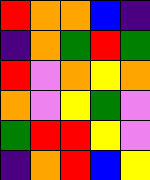[["red", "orange", "orange", "blue", "indigo"], ["indigo", "orange", "green", "red", "green"], ["red", "violet", "orange", "yellow", "orange"], ["orange", "violet", "yellow", "green", "violet"], ["green", "red", "red", "yellow", "violet"], ["indigo", "orange", "red", "blue", "yellow"]]